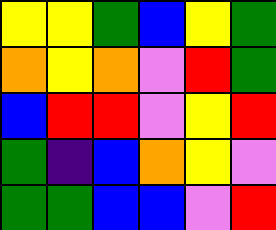[["yellow", "yellow", "green", "blue", "yellow", "green"], ["orange", "yellow", "orange", "violet", "red", "green"], ["blue", "red", "red", "violet", "yellow", "red"], ["green", "indigo", "blue", "orange", "yellow", "violet"], ["green", "green", "blue", "blue", "violet", "red"]]